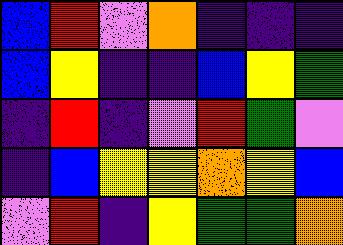[["blue", "red", "violet", "orange", "indigo", "indigo", "indigo"], ["blue", "yellow", "indigo", "indigo", "blue", "yellow", "green"], ["indigo", "red", "indigo", "violet", "red", "green", "violet"], ["indigo", "blue", "yellow", "yellow", "orange", "yellow", "blue"], ["violet", "red", "indigo", "yellow", "green", "green", "orange"]]